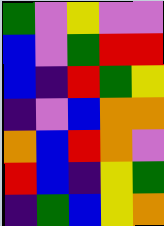[["green", "violet", "yellow", "violet", "violet"], ["blue", "violet", "green", "red", "red"], ["blue", "indigo", "red", "green", "yellow"], ["indigo", "violet", "blue", "orange", "orange"], ["orange", "blue", "red", "orange", "violet"], ["red", "blue", "indigo", "yellow", "green"], ["indigo", "green", "blue", "yellow", "orange"]]